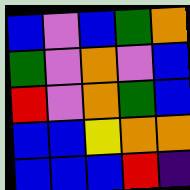[["blue", "violet", "blue", "green", "orange"], ["green", "violet", "orange", "violet", "blue"], ["red", "violet", "orange", "green", "blue"], ["blue", "blue", "yellow", "orange", "orange"], ["blue", "blue", "blue", "red", "indigo"]]